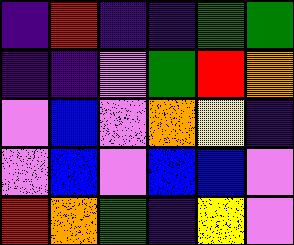[["indigo", "red", "indigo", "indigo", "green", "green"], ["indigo", "indigo", "violet", "green", "red", "orange"], ["violet", "blue", "violet", "orange", "yellow", "indigo"], ["violet", "blue", "violet", "blue", "blue", "violet"], ["red", "orange", "green", "indigo", "yellow", "violet"]]